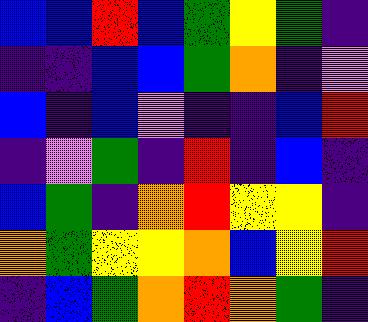[["blue", "blue", "red", "blue", "green", "yellow", "green", "indigo"], ["indigo", "indigo", "blue", "blue", "green", "orange", "indigo", "violet"], ["blue", "indigo", "blue", "violet", "indigo", "indigo", "blue", "red"], ["indigo", "violet", "green", "indigo", "red", "indigo", "blue", "indigo"], ["blue", "green", "indigo", "orange", "red", "yellow", "yellow", "indigo"], ["orange", "green", "yellow", "yellow", "orange", "blue", "yellow", "red"], ["indigo", "blue", "green", "orange", "red", "orange", "green", "indigo"]]